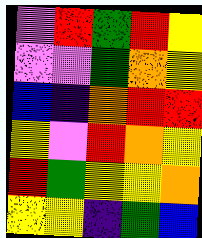[["violet", "red", "green", "red", "yellow"], ["violet", "violet", "green", "orange", "yellow"], ["blue", "indigo", "orange", "red", "red"], ["yellow", "violet", "red", "orange", "yellow"], ["red", "green", "yellow", "yellow", "orange"], ["yellow", "yellow", "indigo", "green", "blue"]]